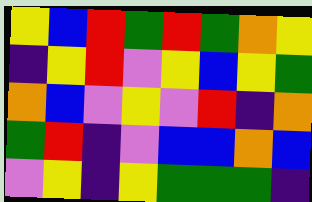[["yellow", "blue", "red", "green", "red", "green", "orange", "yellow"], ["indigo", "yellow", "red", "violet", "yellow", "blue", "yellow", "green"], ["orange", "blue", "violet", "yellow", "violet", "red", "indigo", "orange"], ["green", "red", "indigo", "violet", "blue", "blue", "orange", "blue"], ["violet", "yellow", "indigo", "yellow", "green", "green", "green", "indigo"]]